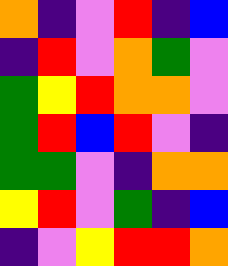[["orange", "indigo", "violet", "red", "indigo", "blue"], ["indigo", "red", "violet", "orange", "green", "violet"], ["green", "yellow", "red", "orange", "orange", "violet"], ["green", "red", "blue", "red", "violet", "indigo"], ["green", "green", "violet", "indigo", "orange", "orange"], ["yellow", "red", "violet", "green", "indigo", "blue"], ["indigo", "violet", "yellow", "red", "red", "orange"]]